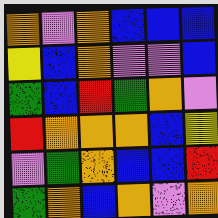[["orange", "violet", "orange", "blue", "blue", "blue"], ["yellow", "blue", "orange", "violet", "violet", "blue"], ["green", "blue", "red", "green", "orange", "violet"], ["red", "orange", "orange", "orange", "blue", "yellow"], ["violet", "green", "orange", "blue", "blue", "red"], ["green", "orange", "blue", "orange", "violet", "orange"]]